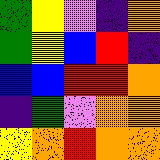[["green", "yellow", "violet", "indigo", "orange"], ["green", "yellow", "blue", "red", "indigo"], ["blue", "blue", "red", "red", "orange"], ["indigo", "green", "violet", "orange", "orange"], ["yellow", "orange", "red", "orange", "orange"]]